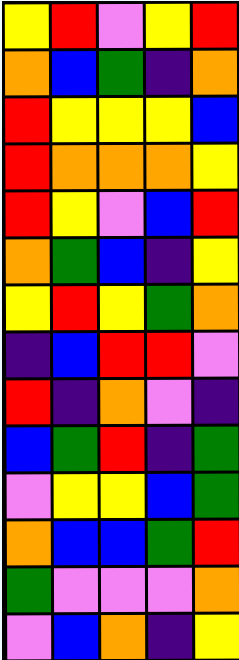[["yellow", "red", "violet", "yellow", "red"], ["orange", "blue", "green", "indigo", "orange"], ["red", "yellow", "yellow", "yellow", "blue"], ["red", "orange", "orange", "orange", "yellow"], ["red", "yellow", "violet", "blue", "red"], ["orange", "green", "blue", "indigo", "yellow"], ["yellow", "red", "yellow", "green", "orange"], ["indigo", "blue", "red", "red", "violet"], ["red", "indigo", "orange", "violet", "indigo"], ["blue", "green", "red", "indigo", "green"], ["violet", "yellow", "yellow", "blue", "green"], ["orange", "blue", "blue", "green", "red"], ["green", "violet", "violet", "violet", "orange"], ["violet", "blue", "orange", "indigo", "yellow"]]